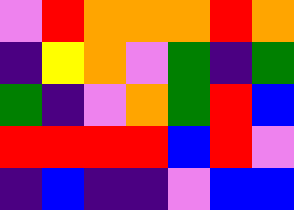[["violet", "red", "orange", "orange", "orange", "red", "orange"], ["indigo", "yellow", "orange", "violet", "green", "indigo", "green"], ["green", "indigo", "violet", "orange", "green", "red", "blue"], ["red", "red", "red", "red", "blue", "red", "violet"], ["indigo", "blue", "indigo", "indigo", "violet", "blue", "blue"]]